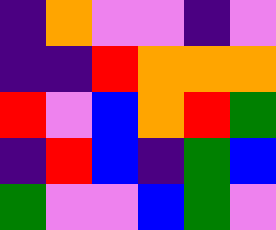[["indigo", "orange", "violet", "violet", "indigo", "violet"], ["indigo", "indigo", "red", "orange", "orange", "orange"], ["red", "violet", "blue", "orange", "red", "green"], ["indigo", "red", "blue", "indigo", "green", "blue"], ["green", "violet", "violet", "blue", "green", "violet"]]